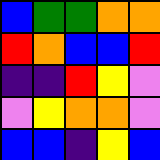[["blue", "green", "green", "orange", "orange"], ["red", "orange", "blue", "blue", "red"], ["indigo", "indigo", "red", "yellow", "violet"], ["violet", "yellow", "orange", "orange", "violet"], ["blue", "blue", "indigo", "yellow", "blue"]]